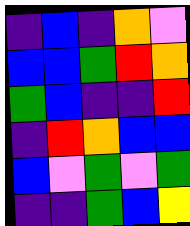[["indigo", "blue", "indigo", "orange", "violet"], ["blue", "blue", "green", "red", "orange"], ["green", "blue", "indigo", "indigo", "red"], ["indigo", "red", "orange", "blue", "blue"], ["blue", "violet", "green", "violet", "green"], ["indigo", "indigo", "green", "blue", "yellow"]]